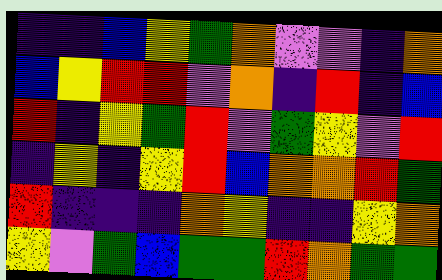[["indigo", "indigo", "blue", "yellow", "green", "orange", "violet", "violet", "indigo", "orange"], ["blue", "yellow", "red", "red", "violet", "orange", "indigo", "red", "indigo", "blue"], ["red", "indigo", "yellow", "green", "red", "violet", "green", "yellow", "violet", "red"], ["indigo", "yellow", "indigo", "yellow", "red", "blue", "orange", "orange", "red", "green"], ["red", "indigo", "indigo", "indigo", "orange", "yellow", "indigo", "indigo", "yellow", "orange"], ["yellow", "violet", "green", "blue", "green", "green", "red", "orange", "green", "green"]]